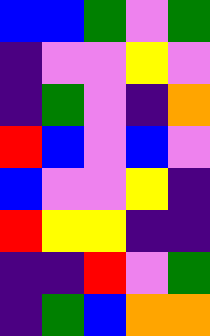[["blue", "blue", "green", "violet", "green"], ["indigo", "violet", "violet", "yellow", "violet"], ["indigo", "green", "violet", "indigo", "orange"], ["red", "blue", "violet", "blue", "violet"], ["blue", "violet", "violet", "yellow", "indigo"], ["red", "yellow", "yellow", "indigo", "indigo"], ["indigo", "indigo", "red", "violet", "green"], ["indigo", "green", "blue", "orange", "orange"]]